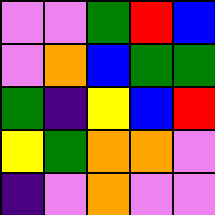[["violet", "violet", "green", "red", "blue"], ["violet", "orange", "blue", "green", "green"], ["green", "indigo", "yellow", "blue", "red"], ["yellow", "green", "orange", "orange", "violet"], ["indigo", "violet", "orange", "violet", "violet"]]